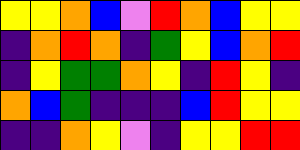[["yellow", "yellow", "orange", "blue", "violet", "red", "orange", "blue", "yellow", "yellow"], ["indigo", "orange", "red", "orange", "indigo", "green", "yellow", "blue", "orange", "red"], ["indigo", "yellow", "green", "green", "orange", "yellow", "indigo", "red", "yellow", "indigo"], ["orange", "blue", "green", "indigo", "indigo", "indigo", "blue", "red", "yellow", "yellow"], ["indigo", "indigo", "orange", "yellow", "violet", "indigo", "yellow", "yellow", "red", "red"]]